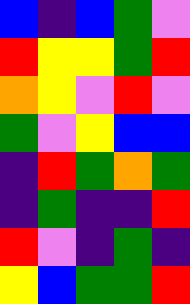[["blue", "indigo", "blue", "green", "violet"], ["red", "yellow", "yellow", "green", "red"], ["orange", "yellow", "violet", "red", "violet"], ["green", "violet", "yellow", "blue", "blue"], ["indigo", "red", "green", "orange", "green"], ["indigo", "green", "indigo", "indigo", "red"], ["red", "violet", "indigo", "green", "indigo"], ["yellow", "blue", "green", "green", "red"]]